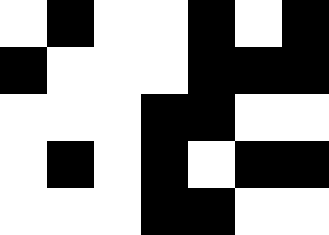[["white", "black", "white", "white", "black", "white", "black"], ["black", "white", "white", "white", "black", "black", "black"], ["white", "white", "white", "black", "black", "white", "white"], ["white", "black", "white", "black", "white", "black", "black"], ["white", "white", "white", "black", "black", "white", "white"]]